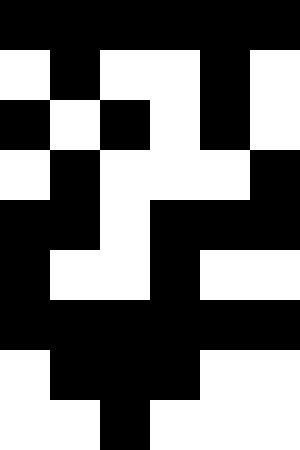[["black", "black", "black", "black", "black", "black"], ["white", "black", "white", "white", "black", "white"], ["black", "white", "black", "white", "black", "white"], ["white", "black", "white", "white", "white", "black"], ["black", "black", "white", "black", "black", "black"], ["black", "white", "white", "black", "white", "white"], ["black", "black", "black", "black", "black", "black"], ["white", "black", "black", "black", "white", "white"], ["white", "white", "black", "white", "white", "white"]]